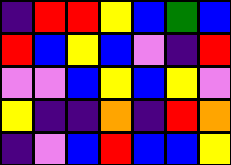[["indigo", "red", "red", "yellow", "blue", "green", "blue"], ["red", "blue", "yellow", "blue", "violet", "indigo", "red"], ["violet", "violet", "blue", "yellow", "blue", "yellow", "violet"], ["yellow", "indigo", "indigo", "orange", "indigo", "red", "orange"], ["indigo", "violet", "blue", "red", "blue", "blue", "yellow"]]